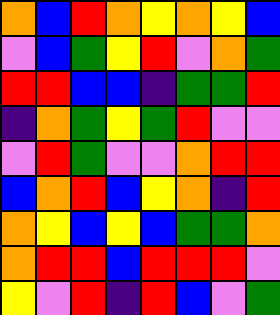[["orange", "blue", "red", "orange", "yellow", "orange", "yellow", "blue"], ["violet", "blue", "green", "yellow", "red", "violet", "orange", "green"], ["red", "red", "blue", "blue", "indigo", "green", "green", "red"], ["indigo", "orange", "green", "yellow", "green", "red", "violet", "violet"], ["violet", "red", "green", "violet", "violet", "orange", "red", "red"], ["blue", "orange", "red", "blue", "yellow", "orange", "indigo", "red"], ["orange", "yellow", "blue", "yellow", "blue", "green", "green", "orange"], ["orange", "red", "red", "blue", "red", "red", "red", "violet"], ["yellow", "violet", "red", "indigo", "red", "blue", "violet", "green"]]